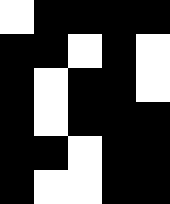[["white", "black", "black", "black", "black"], ["black", "black", "white", "black", "white"], ["black", "white", "black", "black", "white"], ["black", "white", "black", "black", "black"], ["black", "black", "white", "black", "black"], ["black", "white", "white", "black", "black"]]